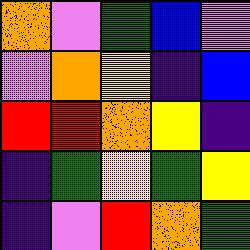[["orange", "violet", "green", "blue", "violet"], ["violet", "orange", "yellow", "indigo", "blue"], ["red", "red", "orange", "yellow", "indigo"], ["indigo", "green", "yellow", "green", "yellow"], ["indigo", "violet", "red", "orange", "green"]]